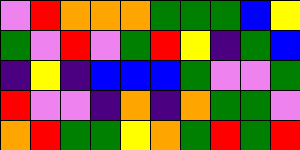[["violet", "red", "orange", "orange", "orange", "green", "green", "green", "blue", "yellow"], ["green", "violet", "red", "violet", "green", "red", "yellow", "indigo", "green", "blue"], ["indigo", "yellow", "indigo", "blue", "blue", "blue", "green", "violet", "violet", "green"], ["red", "violet", "violet", "indigo", "orange", "indigo", "orange", "green", "green", "violet"], ["orange", "red", "green", "green", "yellow", "orange", "green", "red", "green", "red"]]